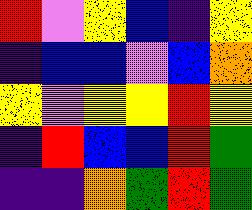[["red", "violet", "yellow", "blue", "indigo", "yellow"], ["indigo", "blue", "blue", "violet", "blue", "orange"], ["yellow", "violet", "yellow", "yellow", "red", "yellow"], ["indigo", "red", "blue", "blue", "red", "green"], ["indigo", "indigo", "orange", "green", "red", "green"]]